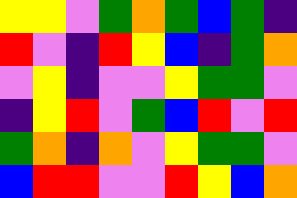[["yellow", "yellow", "violet", "green", "orange", "green", "blue", "green", "indigo"], ["red", "violet", "indigo", "red", "yellow", "blue", "indigo", "green", "orange"], ["violet", "yellow", "indigo", "violet", "violet", "yellow", "green", "green", "violet"], ["indigo", "yellow", "red", "violet", "green", "blue", "red", "violet", "red"], ["green", "orange", "indigo", "orange", "violet", "yellow", "green", "green", "violet"], ["blue", "red", "red", "violet", "violet", "red", "yellow", "blue", "orange"]]